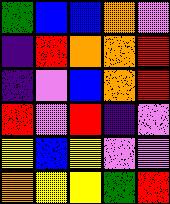[["green", "blue", "blue", "orange", "violet"], ["indigo", "red", "orange", "orange", "red"], ["indigo", "violet", "blue", "orange", "red"], ["red", "violet", "red", "indigo", "violet"], ["yellow", "blue", "yellow", "violet", "violet"], ["orange", "yellow", "yellow", "green", "red"]]